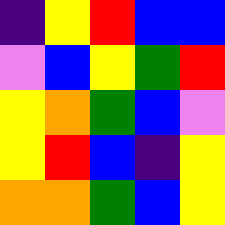[["indigo", "yellow", "red", "blue", "blue"], ["violet", "blue", "yellow", "green", "red"], ["yellow", "orange", "green", "blue", "violet"], ["yellow", "red", "blue", "indigo", "yellow"], ["orange", "orange", "green", "blue", "yellow"]]